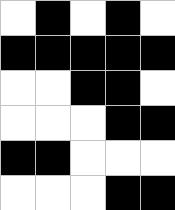[["white", "black", "white", "black", "white"], ["black", "black", "black", "black", "black"], ["white", "white", "black", "black", "white"], ["white", "white", "white", "black", "black"], ["black", "black", "white", "white", "white"], ["white", "white", "white", "black", "black"]]